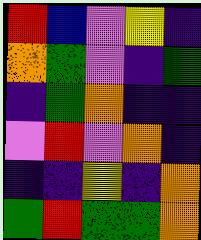[["red", "blue", "violet", "yellow", "indigo"], ["orange", "green", "violet", "indigo", "green"], ["indigo", "green", "orange", "indigo", "indigo"], ["violet", "red", "violet", "orange", "indigo"], ["indigo", "indigo", "yellow", "indigo", "orange"], ["green", "red", "green", "green", "orange"]]